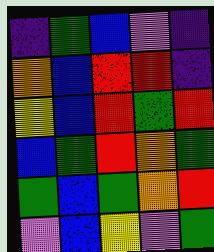[["indigo", "green", "blue", "violet", "indigo"], ["orange", "blue", "red", "red", "indigo"], ["yellow", "blue", "red", "green", "red"], ["blue", "green", "red", "orange", "green"], ["green", "blue", "green", "orange", "red"], ["violet", "blue", "yellow", "violet", "green"]]